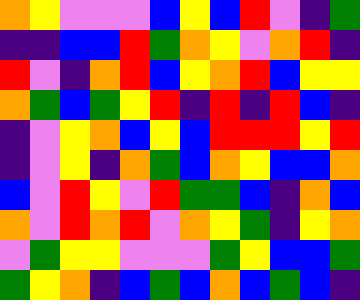[["orange", "yellow", "violet", "violet", "violet", "blue", "yellow", "blue", "red", "violet", "indigo", "green"], ["indigo", "indigo", "blue", "blue", "red", "green", "orange", "yellow", "violet", "orange", "red", "indigo"], ["red", "violet", "indigo", "orange", "red", "blue", "yellow", "orange", "red", "blue", "yellow", "yellow"], ["orange", "green", "blue", "green", "yellow", "red", "indigo", "red", "indigo", "red", "blue", "indigo"], ["indigo", "violet", "yellow", "orange", "blue", "yellow", "blue", "red", "red", "red", "yellow", "red"], ["indigo", "violet", "yellow", "indigo", "orange", "green", "blue", "orange", "yellow", "blue", "blue", "orange"], ["blue", "violet", "red", "yellow", "violet", "red", "green", "green", "blue", "indigo", "orange", "blue"], ["orange", "violet", "red", "orange", "red", "violet", "orange", "yellow", "green", "indigo", "yellow", "orange"], ["violet", "green", "yellow", "yellow", "violet", "violet", "violet", "green", "yellow", "blue", "blue", "green"], ["green", "yellow", "orange", "indigo", "blue", "green", "blue", "orange", "blue", "green", "blue", "indigo"]]